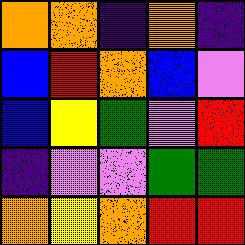[["orange", "orange", "indigo", "orange", "indigo"], ["blue", "red", "orange", "blue", "violet"], ["blue", "yellow", "green", "violet", "red"], ["indigo", "violet", "violet", "green", "green"], ["orange", "yellow", "orange", "red", "red"]]